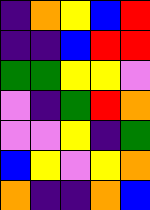[["indigo", "orange", "yellow", "blue", "red"], ["indigo", "indigo", "blue", "red", "red"], ["green", "green", "yellow", "yellow", "violet"], ["violet", "indigo", "green", "red", "orange"], ["violet", "violet", "yellow", "indigo", "green"], ["blue", "yellow", "violet", "yellow", "orange"], ["orange", "indigo", "indigo", "orange", "blue"]]